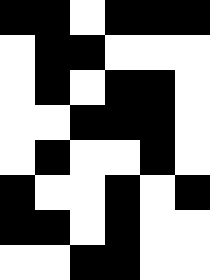[["black", "black", "white", "black", "black", "black"], ["white", "black", "black", "white", "white", "white"], ["white", "black", "white", "black", "black", "white"], ["white", "white", "black", "black", "black", "white"], ["white", "black", "white", "white", "black", "white"], ["black", "white", "white", "black", "white", "black"], ["black", "black", "white", "black", "white", "white"], ["white", "white", "black", "black", "white", "white"]]